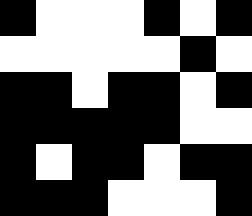[["black", "white", "white", "white", "black", "white", "black"], ["white", "white", "white", "white", "white", "black", "white"], ["black", "black", "white", "black", "black", "white", "black"], ["black", "black", "black", "black", "black", "white", "white"], ["black", "white", "black", "black", "white", "black", "black"], ["black", "black", "black", "white", "white", "white", "black"]]